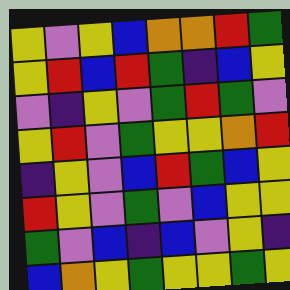[["yellow", "violet", "yellow", "blue", "orange", "orange", "red", "green"], ["yellow", "red", "blue", "red", "green", "indigo", "blue", "yellow"], ["violet", "indigo", "yellow", "violet", "green", "red", "green", "violet"], ["yellow", "red", "violet", "green", "yellow", "yellow", "orange", "red"], ["indigo", "yellow", "violet", "blue", "red", "green", "blue", "yellow"], ["red", "yellow", "violet", "green", "violet", "blue", "yellow", "yellow"], ["green", "violet", "blue", "indigo", "blue", "violet", "yellow", "indigo"], ["blue", "orange", "yellow", "green", "yellow", "yellow", "green", "yellow"]]